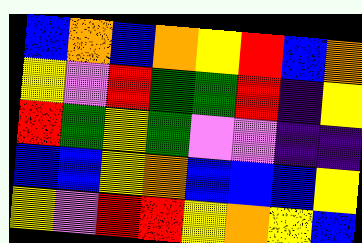[["blue", "orange", "blue", "orange", "yellow", "red", "blue", "orange"], ["yellow", "violet", "red", "green", "green", "red", "indigo", "yellow"], ["red", "green", "yellow", "green", "violet", "violet", "indigo", "indigo"], ["blue", "blue", "yellow", "orange", "blue", "blue", "blue", "yellow"], ["yellow", "violet", "red", "red", "yellow", "orange", "yellow", "blue"]]